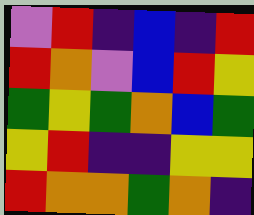[["violet", "red", "indigo", "blue", "indigo", "red"], ["red", "orange", "violet", "blue", "red", "yellow"], ["green", "yellow", "green", "orange", "blue", "green"], ["yellow", "red", "indigo", "indigo", "yellow", "yellow"], ["red", "orange", "orange", "green", "orange", "indigo"]]